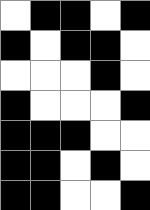[["white", "black", "black", "white", "black"], ["black", "white", "black", "black", "white"], ["white", "white", "white", "black", "white"], ["black", "white", "white", "white", "black"], ["black", "black", "black", "white", "white"], ["black", "black", "white", "black", "white"], ["black", "black", "white", "white", "black"]]